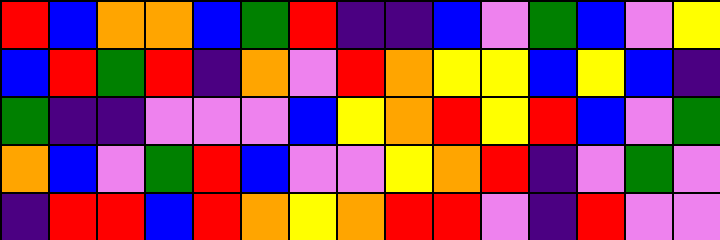[["red", "blue", "orange", "orange", "blue", "green", "red", "indigo", "indigo", "blue", "violet", "green", "blue", "violet", "yellow"], ["blue", "red", "green", "red", "indigo", "orange", "violet", "red", "orange", "yellow", "yellow", "blue", "yellow", "blue", "indigo"], ["green", "indigo", "indigo", "violet", "violet", "violet", "blue", "yellow", "orange", "red", "yellow", "red", "blue", "violet", "green"], ["orange", "blue", "violet", "green", "red", "blue", "violet", "violet", "yellow", "orange", "red", "indigo", "violet", "green", "violet"], ["indigo", "red", "red", "blue", "red", "orange", "yellow", "orange", "red", "red", "violet", "indigo", "red", "violet", "violet"]]